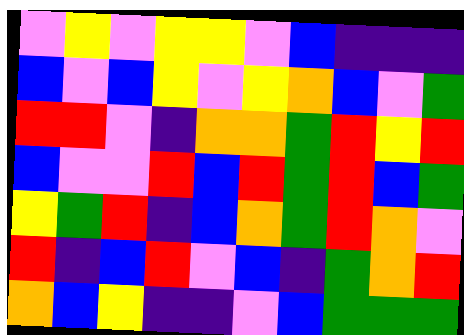[["violet", "yellow", "violet", "yellow", "yellow", "violet", "blue", "indigo", "indigo", "indigo"], ["blue", "violet", "blue", "yellow", "violet", "yellow", "orange", "blue", "violet", "green"], ["red", "red", "violet", "indigo", "orange", "orange", "green", "red", "yellow", "red"], ["blue", "violet", "violet", "red", "blue", "red", "green", "red", "blue", "green"], ["yellow", "green", "red", "indigo", "blue", "orange", "green", "red", "orange", "violet"], ["red", "indigo", "blue", "red", "violet", "blue", "indigo", "green", "orange", "red"], ["orange", "blue", "yellow", "indigo", "indigo", "violet", "blue", "green", "green", "green"]]